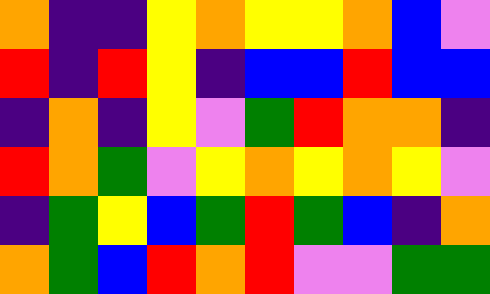[["orange", "indigo", "indigo", "yellow", "orange", "yellow", "yellow", "orange", "blue", "violet"], ["red", "indigo", "red", "yellow", "indigo", "blue", "blue", "red", "blue", "blue"], ["indigo", "orange", "indigo", "yellow", "violet", "green", "red", "orange", "orange", "indigo"], ["red", "orange", "green", "violet", "yellow", "orange", "yellow", "orange", "yellow", "violet"], ["indigo", "green", "yellow", "blue", "green", "red", "green", "blue", "indigo", "orange"], ["orange", "green", "blue", "red", "orange", "red", "violet", "violet", "green", "green"]]